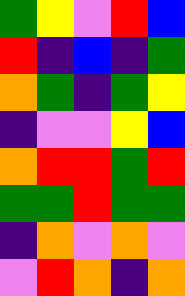[["green", "yellow", "violet", "red", "blue"], ["red", "indigo", "blue", "indigo", "green"], ["orange", "green", "indigo", "green", "yellow"], ["indigo", "violet", "violet", "yellow", "blue"], ["orange", "red", "red", "green", "red"], ["green", "green", "red", "green", "green"], ["indigo", "orange", "violet", "orange", "violet"], ["violet", "red", "orange", "indigo", "orange"]]